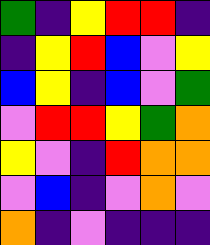[["green", "indigo", "yellow", "red", "red", "indigo"], ["indigo", "yellow", "red", "blue", "violet", "yellow"], ["blue", "yellow", "indigo", "blue", "violet", "green"], ["violet", "red", "red", "yellow", "green", "orange"], ["yellow", "violet", "indigo", "red", "orange", "orange"], ["violet", "blue", "indigo", "violet", "orange", "violet"], ["orange", "indigo", "violet", "indigo", "indigo", "indigo"]]